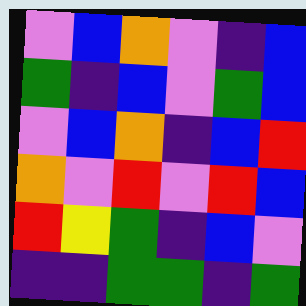[["violet", "blue", "orange", "violet", "indigo", "blue"], ["green", "indigo", "blue", "violet", "green", "blue"], ["violet", "blue", "orange", "indigo", "blue", "red"], ["orange", "violet", "red", "violet", "red", "blue"], ["red", "yellow", "green", "indigo", "blue", "violet"], ["indigo", "indigo", "green", "green", "indigo", "green"]]